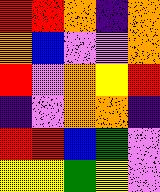[["red", "red", "orange", "indigo", "orange"], ["orange", "blue", "violet", "violet", "orange"], ["red", "violet", "orange", "yellow", "red"], ["indigo", "violet", "orange", "orange", "indigo"], ["red", "red", "blue", "green", "violet"], ["yellow", "yellow", "green", "yellow", "violet"]]